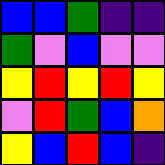[["blue", "blue", "green", "indigo", "indigo"], ["green", "violet", "blue", "violet", "violet"], ["yellow", "red", "yellow", "red", "yellow"], ["violet", "red", "green", "blue", "orange"], ["yellow", "blue", "red", "blue", "indigo"]]